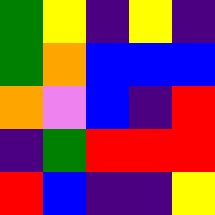[["green", "yellow", "indigo", "yellow", "indigo"], ["green", "orange", "blue", "blue", "blue"], ["orange", "violet", "blue", "indigo", "red"], ["indigo", "green", "red", "red", "red"], ["red", "blue", "indigo", "indigo", "yellow"]]